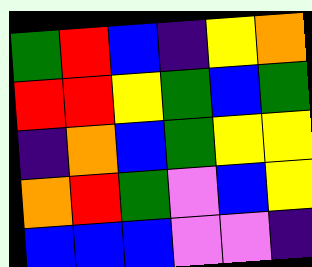[["green", "red", "blue", "indigo", "yellow", "orange"], ["red", "red", "yellow", "green", "blue", "green"], ["indigo", "orange", "blue", "green", "yellow", "yellow"], ["orange", "red", "green", "violet", "blue", "yellow"], ["blue", "blue", "blue", "violet", "violet", "indigo"]]